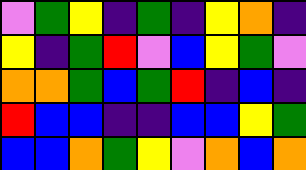[["violet", "green", "yellow", "indigo", "green", "indigo", "yellow", "orange", "indigo"], ["yellow", "indigo", "green", "red", "violet", "blue", "yellow", "green", "violet"], ["orange", "orange", "green", "blue", "green", "red", "indigo", "blue", "indigo"], ["red", "blue", "blue", "indigo", "indigo", "blue", "blue", "yellow", "green"], ["blue", "blue", "orange", "green", "yellow", "violet", "orange", "blue", "orange"]]